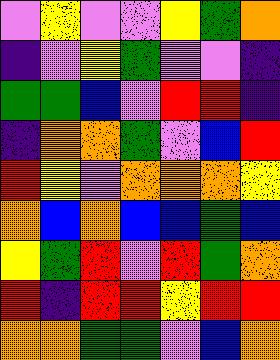[["violet", "yellow", "violet", "violet", "yellow", "green", "orange"], ["indigo", "violet", "yellow", "green", "violet", "violet", "indigo"], ["green", "green", "blue", "violet", "red", "red", "indigo"], ["indigo", "orange", "orange", "green", "violet", "blue", "red"], ["red", "yellow", "violet", "orange", "orange", "orange", "yellow"], ["orange", "blue", "orange", "blue", "blue", "green", "blue"], ["yellow", "green", "red", "violet", "red", "green", "orange"], ["red", "indigo", "red", "red", "yellow", "red", "red"], ["orange", "orange", "green", "green", "violet", "blue", "orange"]]